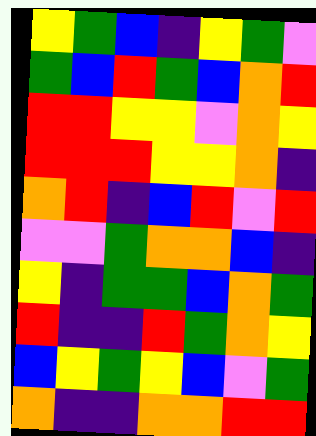[["yellow", "green", "blue", "indigo", "yellow", "green", "violet"], ["green", "blue", "red", "green", "blue", "orange", "red"], ["red", "red", "yellow", "yellow", "violet", "orange", "yellow"], ["red", "red", "red", "yellow", "yellow", "orange", "indigo"], ["orange", "red", "indigo", "blue", "red", "violet", "red"], ["violet", "violet", "green", "orange", "orange", "blue", "indigo"], ["yellow", "indigo", "green", "green", "blue", "orange", "green"], ["red", "indigo", "indigo", "red", "green", "orange", "yellow"], ["blue", "yellow", "green", "yellow", "blue", "violet", "green"], ["orange", "indigo", "indigo", "orange", "orange", "red", "red"]]